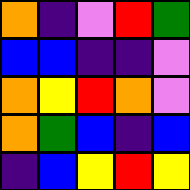[["orange", "indigo", "violet", "red", "green"], ["blue", "blue", "indigo", "indigo", "violet"], ["orange", "yellow", "red", "orange", "violet"], ["orange", "green", "blue", "indigo", "blue"], ["indigo", "blue", "yellow", "red", "yellow"]]